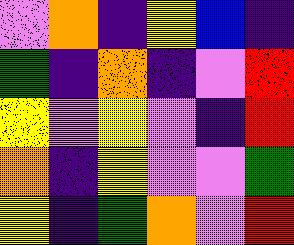[["violet", "orange", "indigo", "yellow", "blue", "indigo"], ["green", "indigo", "orange", "indigo", "violet", "red"], ["yellow", "violet", "yellow", "violet", "indigo", "red"], ["orange", "indigo", "yellow", "violet", "violet", "green"], ["yellow", "indigo", "green", "orange", "violet", "red"]]